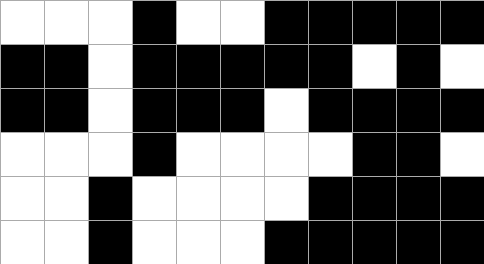[["white", "white", "white", "black", "white", "white", "black", "black", "black", "black", "black"], ["black", "black", "white", "black", "black", "black", "black", "black", "white", "black", "white"], ["black", "black", "white", "black", "black", "black", "white", "black", "black", "black", "black"], ["white", "white", "white", "black", "white", "white", "white", "white", "black", "black", "white"], ["white", "white", "black", "white", "white", "white", "white", "black", "black", "black", "black"], ["white", "white", "black", "white", "white", "white", "black", "black", "black", "black", "black"]]